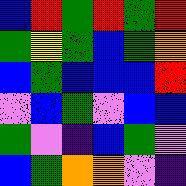[["blue", "red", "green", "red", "green", "red"], ["green", "yellow", "green", "blue", "green", "orange"], ["blue", "green", "blue", "blue", "blue", "red"], ["violet", "blue", "green", "violet", "blue", "blue"], ["green", "violet", "indigo", "blue", "green", "violet"], ["blue", "green", "orange", "orange", "violet", "indigo"]]